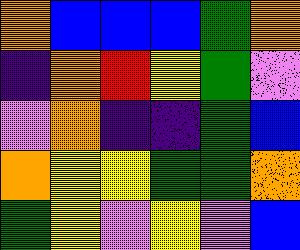[["orange", "blue", "blue", "blue", "green", "orange"], ["indigo", "orange", "red", "yellow", "green", "violet"], ["violet", "orange", "indigo", "indigo", "green", "blue"], ["orange", "yellow", "yellow", "green", "green", "orange"], ["green", "yellow", "violet", "yellow", "violet", "blue"]]